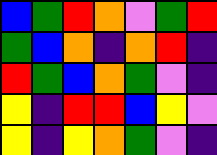[["blue", "green", "red", "orange", "violet", "green", "red"], ["green", "blue", "orange", "indigo", "orange", "red", "indigo"], ["red", "green", "blue", "orange", "green", "violet", "indigo"], ["yellow", "indigo", "red", "red", "blue", "yellow", "violet"], ["yellow", "indigo", "yellow", "orange", "green", "violet", "indigo"]]